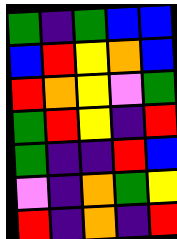[["green", "indigo", "green", "blue", "blue"], ["blue", "red", "yellow", "orange", "blue"], ["red", "orange", "yellow", "violet", "green"], ["green", "red", "yellow", "indigo", "red"], ["green", "indigo", "indigo", "red", "blue"], ["violet", "indigo", "orange", "green", "yellow"], ["red", "indigo", "orange", "indigo", "red"]]